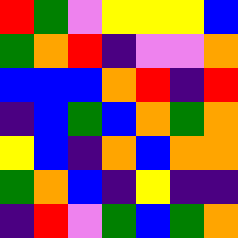[["red", "green", "violet", "yellow", "yellow", "yellow", "blue"], ["green", "orange", "red", "indigo", "violet", "violet", "orange"], ["blue", "blue", "blue", "orange", "red", "indigo", "red"], ["indigo", "blue", "green", "blue", "orange", "green", "orange"], ["yellow", "blue", "indigo", "orange", "blue", "orange", "orange"], ["green", "orange", "blue", "indigo", "yellow", "indigo", "indigo"], ["indigo", "red", "violet", "green", "blue", "green", "orange"]]